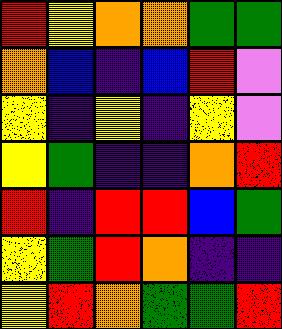[["red", "yellow", "orange", "orange", "green", "green"], ["orange", "blue", "indigo", "blue", "red", "violet"], ["yellow", "indigo", "yellow", "indigo", "yellow", "violet"], ["yellow", "green", "indigo", "indigo", "orange", "red"], ["red", "indigo", "red", "red", "blue", "green"], ["yellow", "green", "red", "orange", "indigo", "indigo"], ["yellow", "red", "orange", "green", "green", "red"]]